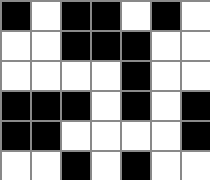[["black", "white", "black", "black", "white", "black", "white"], ["white", "white", "black", "black", "black", "white", "white"], ["white", "white", "white", "white", "black", "white", "white"], ["black", "black", "black", "white", "black", "white", "black"], ["black", "black", "white", "white", "white", "white", "black"], ["white", "white", "black", "white", "black", "white", "white"]]